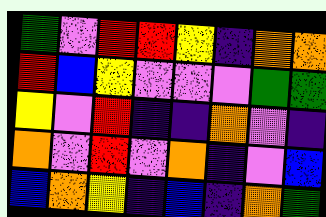[["green", "violet", "red", "red", "yellow", "indigo", "orange", "orange"], ["red", "blue", "yellow", "violet", "violet", "violet", "green", "green"], ["yellow", "violet", "red", "indigo", "indigo", "orange", "violet", "indigo"], ["orange", "violet", "red", "violet", "orange", "indigo", "violet", "blue"], ["blue", "orange", "yellow", "indigo", "blue", "indigo", "orange", "green"]]